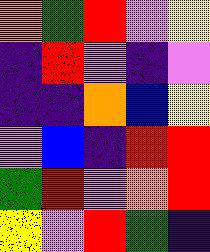[["orange", "green", "red", "violet", "yellow"], ["indigo", "red", "violet", "indigo", "violet"], ["indigo", "indigo", "orange", "blue", "yellow"], ["violet", "blue", "indigo", "red", "red"], ["green", "red", "violet", "orange", "red"], ["yellow", "violet", "red", "green", "indigo"]]